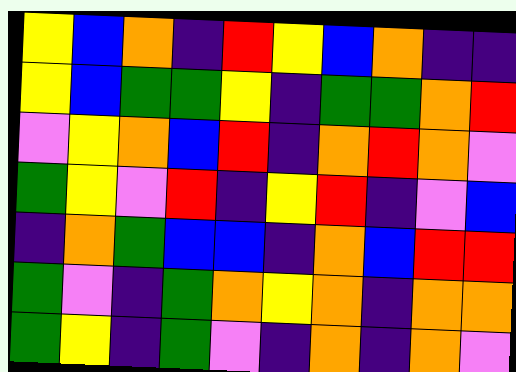[["yellow", "blue", "orange", "indigo", "red", "yellow", "blue", "orange", "indigo", "indigo"], ["yellow", "blue", "green", "green", "yellow", "indigo", "green", "green", "orange", "red"], ["violet", "yellow", "orange", "blue", "red", "indigo", "orange", "red", "orange", "violet"], ["green", "yellow", "violet", "red", "indigo", "yellow", "red", "indigo", "violet", "blue"], ["indigo", "orange", "green", "blue", "blue", "indigo", "orange", "blue", "red", "red"], ["green", "violet", "indigo", "green", "orange", "yellow", "orange", "indigo", "orange", "orange"], ["green", "yellow", "indigo", "green", "violet", "indigo", "orange", "indigo", "orange", "violet"]]